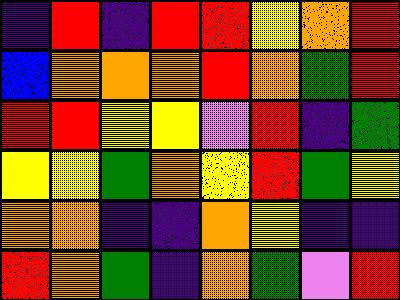[["indigo", "red", "indigo", "red", "red", "yellow", "orange", "red"], ["blue", "orange", "orange", "orange", "red", "orange", "green", "red"], ["red", "red", "yellow", "yellow", "violet", "red", "indigo", "green"], ["yellow", "yellow", "green", "orange", "yellow", "red", "green", "yellow"], ["orange", "orange", "indigo", "indigo", "orange", "yellow", "indigo", "indigo"], ["red", "orange", "green", "indigo", "orange", "green", "violet", "red"]]